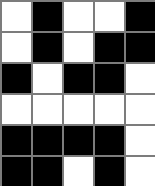[["white", "black", "white", "white", "black"], ["white", "black", "white", "black", "black"], ["black", "white", "black", "black", "white"], ["white", "white", "white", "white", "white"], ["black", "black", "black", "black", "white"], ["black", "black", "white", "black", "white"]]